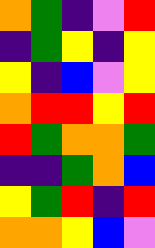[["orange", "green", "indigo", "violet", "red"], ["indigo", "green", "yellow", "indigo", "yellow"], ["yellow", "indigo", "blue", "violet", "yellow"], ["orange", "red", "red", "yellow", "red"], ["red", "green", "orange", "orange", "green"], ["indigo", "indigo", "green", "orange", "blue"], ["yellow", "green", "red", "indigo", "red"], ["orange", "orange", "yellow", "blue", "violet"]]